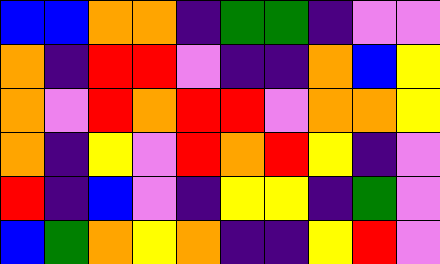[["blue", "blue", "orange", "orange", "indigo", "green", "green", "indigo", "violet", "violet"], ["orange", "indigo", "red", "red", "violet", "indigo", "indigo", "orange", "blue", "yellow"], ["orange", "violet", "red", "orange", "red", "red", "violet", "orange", "orange", "yellow"], ["orange", "indigo", "yellow", "violet", "red", "orange", "red", "yellow", "indigo", "violet"], ["red", "indigo", "blue", "violet", "indigo", "yellow", "yellow", "indigo", "green", "violet"], ["blue", "green", "orange", "yellow", "orange", "indigo", "indigo", "yellow", "red", "violet"]]